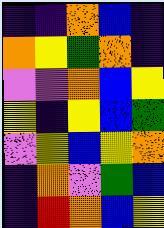[["indigo", "indigo", "orange", "blue", "indigo"], ["orange", "yellow", "green", "orange", "indigo"], ["violet", "violet", "orange", "blue", "yellow"], ["yellow", "indigo", "yellow", "blue", "green"], ["violet", "yellow", "blue", "yellow", "orange"], ["indigo", "orange", "violet", "green", "blue"], ["indigo", "red", "orange", "blue", "yellow"]]